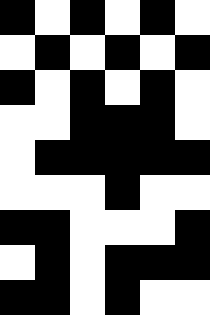[["black", "white", "black", "white", "black", "white"], ["white", "black", "white", "black", "white", "black"], ["black", "white", "black", "white", "black", "white"], ["white", "white", "black", "black", "black", "white"], ["white", "black", "black", "black", "black", "black"], ["white", "white", "white", "black", "white", "white"], ["black", "black", "white", "white", "white", "black"], ["white", "black", "white", "black", "black", "black"], ["black", "black", "white", "black", "white", "white"]]